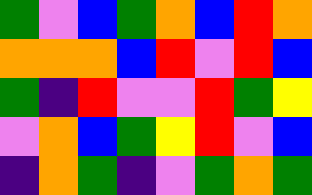[["green", "violet", "blue", "green", "orange", "blue", "red", "orange"], ["orange", "orange", "orange", "blue", "red", "violet", "red", "blue"], ["green", "indigo", "red", "violet", "violet", "red", "green", "yellow"], ["violet", "orange", "blue", "green", "yellow", "red", "violet", "blue"], ["indigo", "orange", "green", "indigo", "violet", "green", "orange", "green"]]